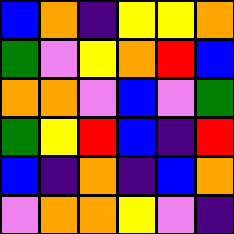[["blue", "orange", "indigo", "yellow", "yellow", "orange"], ["green", "violet", "yellow", "orange", "red", "blue"], ["orange", "orange", "violet", "blue", "violet", "green"], ["green", "yellow", "red", "blue", "indigo", "red"], ["blue", "indigo", "orange", "indigo", "blue", "orange"], ["violet", "orange", "orange", "yellow", "violet", "indigo"]]